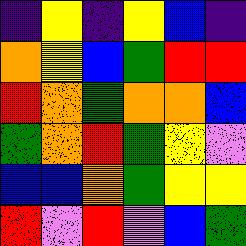[["indigo", "yellow", "indigo", "yellow", "blue", "indigo"], ["orange", "yellow", "blue", "green", "red", "red"], ["red", "orange", "green", "orange", "orange", "blue"], ["green", "orange", "red", "green", "yellow", "violet"], ["blue", "blue", "orange", "green", "yellow", "yellow"], ["red", "violet", "red", "violet", "blue", "green"]]